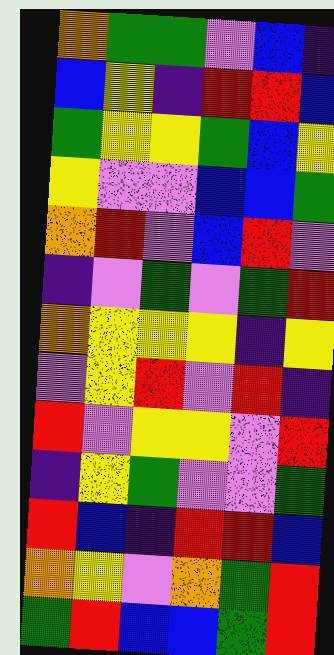[["orange", "green", "green", "violet", "blue", "indigo"], ["blue", "yellow", "indigo", "red", "red", "blue"], ["green", "yellow", "yellow", "green", "blue", "yellow"], ["yellow", "violet", "violet", "blue", "blue", "green"], ["orange", "red", "violet", "blue", "red", "violet"], ["indigo", "violet", "green", "violet", "green", "red"], ["orange", "yellow", "yellow", "yellow", "indigo", "yellow"], ["violet", "yellow", "red", "violet", "red", "indigo"], ["red", "violet", "yellow", "yellow", "violet", "red"], ["indigo", "yellow", "green", "violet", "violet", "green"], ["red", "blue", "indigo", "red", "red", "blue"], ["orange", "yellow", "violet", "orange", "green", "red"], ["green", "red", "blue", "blue", "green", "red"]]